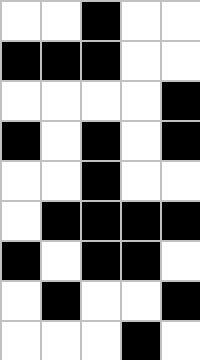[["white", "white", "black", "white", "white"], ["black", "black", "black", "white", "white"], ["white", "white", "white", "white", "black"], ["black", "white", "black", "white", "black"], ["white", "white", "black", "white", "white"], ["white", "black", "black", "black", "black"], ["black", "white", "black", "black", "white"], ["white", "black", "white", "white", "black"], ["white", "white", "white", "black", "white"]]